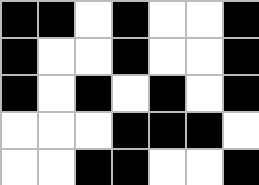[["black", "black", "white", "black", "white", "white", "black"], ["black", "white", "white", "black", "white", "white", "black"], ["black", "white", "black", "white", "black", "white", "black"], ["white", "white", "white", "black", "black", "black", "white"], ["white", "white", "black", "black", "white", "white", "black"]]